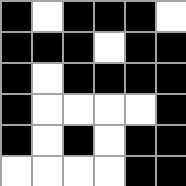[["black", "white", "black", "black", "black", "white"], ["black", "black", "black", "white", "black", "black"], ["black", "white", "black", "black", "black", "black"], ["black", "white", "white", "white", "white", "black"], ["black", "white", "black", "white", "black", "black"], ["white", "white", "white", "white", "black", "black"]]